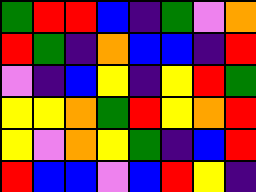[["green", "red", "red", "blue", "indigo", "green", "violet", "orange"], ["red", "green", "indigo", "orange", "blue", "blue", "indigo", "red"], ["violet", "indigo", "blue", "yellow", "indigo", "yellow", "red", "green"], ["yellow", "yellow", "orange", "green", "red", "yellow", "orange", "red"], ["yellow", "violet", "orange", "yellow", "green", "indigo", "blue", "red"], ["red", "blue", "blue", "violet", "blue", "red", "yellow", "indigo"]]